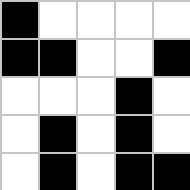[["black", "white", "white", "white", "white"], ["black", "black", "white", "white", "black"], ["white", "white", "white", "black", "white"], ["white", "black", "white", "black", "white"], ["white", "black", "white", "black", "black"]]